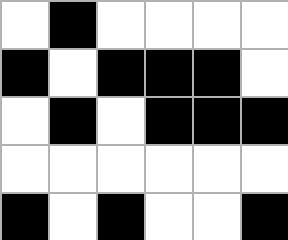[["white", "black", "white", "white", "white", "white"], ["black", "white", "black", "black", "black", "white"], ["white", "black", "white", "black", "black", "black"], ["white", "white", "white", "white", "white", "white"], ["black", "white", "black", "white", "white", "black"]]